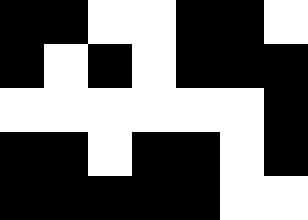[["black", "black", "white", "white", "black", "black", "white"], ["black", "white", "black", "white", "black", "black", "black"], ["white", "white", "white", "white", "white", "white", "black"], ["black", "black", "white", "black", "black", "white", "black"], ["black", "black", "black", "black", "black", "white", "white"]]